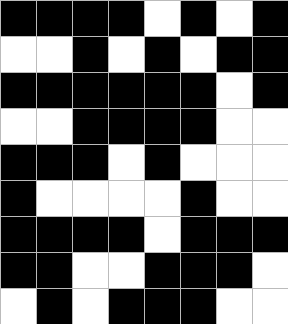[["black", "black", "black", "black", "white", "black", "white", "black"], ["white", "white", "black", "white", "black", "white", "black", "black"], ["black", "black", "black", "black", "black", "black", "white", "black"], ["white", "white", "black", "black", "black", "black", "white", "white"], ["black", "black", "black", "white", "black", "white", "white", "white"], ["black", "white", "white", "white", "white", "black", "white", "white"], ["black", "black", "black", "black", "white", "black", "black", "black"], ["black", "black", "white", "white", "black", "black", "black", "white"], ["white", "black", "white", "black", "black", "black", "white", "white"]]